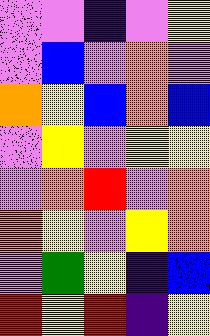[["violet", "violet", "indigo", "violet", "yellow"], ["violet", "blue", "violet", "orange", "violet"], ["orange", "yellow", "blue", "orange", "blue"], ["violet", "yellow", "violet", "yellow", "yellow"], ["violet", "orange", "red", "violet", "orange"], ["orange", "yellow", "violet", "yellow", "orange"], ["violet", "green", "yellow", "indigo", "blue"], ["red", "yellow", "red", "indigo", "yellow"]]